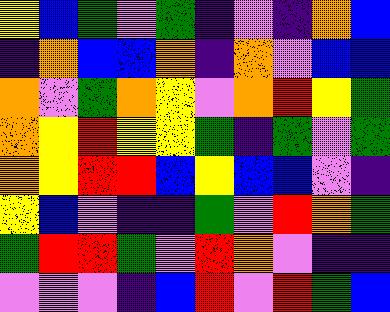[["yellow", "blue", "green", "violet", "green", "indigo", "violet", "indigo", "orange", "blue"], ["indigo", "orange", "blue", "blue", "orange", "indigo", "orange", "violet", "blue", "blue"], ["orange", "violet", "green", "orange", "yellow", "violet", "orange", "red", "yellow", "green"], ["orange", "yellow", "red", "yellow", "yellow", "green", "indigo", "green", "violet", "green"], ["orange", "yellow", "red", "red", "blue", "yellow", "blue", "blue", "violet", "indigo"], ["yellow", "blue", "violet", "indigo", "indigo", "green", "violet", "red", "orange", "green"], ["green", "red", "red", "green", "violet", "red", "orange", "violet", "indigo", "indigo"], ["violet", "violet", "violet", "indigo", "blue", "red", "violet", "red", "green", "blue"]]